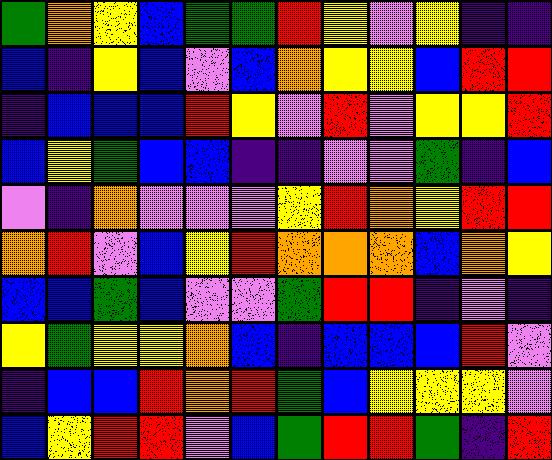[["green", "orange", "yellow", "blue", "green", "green", "red", "yellow", "violet", "yellow", "indigo", "indigo"], ["blue", "indigo", "yellow", "blue", "violet", "blue", "orange", "yellow", "yellow", "blue", "red", "red"], ["indigo", "blue", "blue", "blue", "red", "yellow", "violet", "red", "violet", "yellow", "yellow", "red"], ["blue", "yellow", "green", "blue", "blue", "indigo", "indigo", "violet", "violet", "green", "indigo", "blue"], ["violet", "indigo", "orange", "violet", "violet", "violet", "yellow", "red", "orange", "yellow", "red", "red"], ["orange", "red", "violet", "blue", "yellow", "red", "orange", "orange", "orange", "blue", "orange", "yellow"], ["blue", "blue", "green", "blue", "violet", "violet", "green", "red", "red", "indigo", "violet", "indigo"], ["yellow", "green", "yellow", "yellow", "orange", "blue", "indigo", "blue", "blue", "blue", "red", "violet"], ["indigo", "blue", "blue", "red", "orange", "red", "green", "blue", "yellow", "yellow", "yellow", "violet"], ["blue", "yellow", "red", "red", "violet", "blue", "green", "red", "red", "green", "indigo", "red"]]